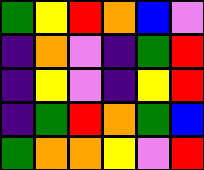[["green", "yellow", "red", "orange", "blue", "violet"], ["indigo", "orange", "violet", "indigo", "green", "red"], ["indigo", "yellow", "violet", "indigo", "yellow", "red"], ["indigo", "green", "red", "orange", "green", "blue"], ["green", "orange", "orange", "yellow", "violet", "red"]]